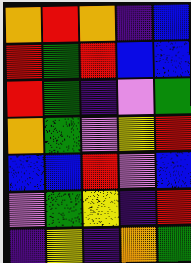[["orange", "red", "orange", "indigo", "blue"], ["red", "green", "red", "blue", "blue"], ["red", "green", "indigo", "violet", "green"], ["orange", "green", "violet", "yellow", "red"], ["blue", "blue", "red", "violet", "blue"], ["violet", "green", "yellow", "indigo", "red"], ["indigo", "yellow", "indigo", "orange", "green"]]